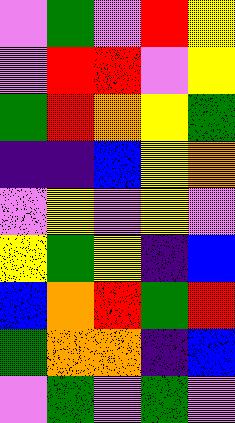[["violet", "green", "violet", "red", "yellow"], ["violet", "red", "red", "violet", "yellow"], ["green", "red", "orange", "yellow", "green"], ["indigo", "indigo", "blue", "yellow", "orange"], ["violet", "yellow", "violet", "yellow", "violet"], ["yellow", "green", "yellow", "indigo", "blue"], ["blue", "orange", "red", "green", "red"], ["green", "orange", "orange", "indigo", "blue"], ["violet", "green", "violet", "green", "violet"]]